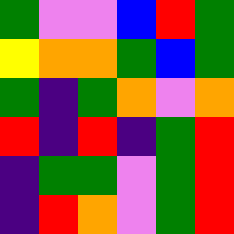[["green", "violet", "violet", "blue", "red", "green"], ["yellow", "orange", "orange", "green", "blue", "green"], ["green", "indigo", "green", "orange", "violet", "orange"], ["red", "indigo", "red", "indigo", "green", "red"], ["indigo", "green", "green", "violet", "green", "red"], ["indigo", "red", "orange", "violet", "green", "red"]]